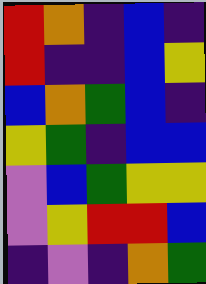[["red", "orange", "indigo", "blue", "indigo"], ["red", "indigo", "indigo", "blue", "yellow"], ["blue", "orange", "green", "blue", "indigo"], ["yellow", "green", "indigo", "blue", "blue"], ["violet", "blue", "green", "yellow", "yellow"], ["violet", "yellow", "red", "red", "blue"], ["indigo", "violet", "indigo", "orange", "green"]]